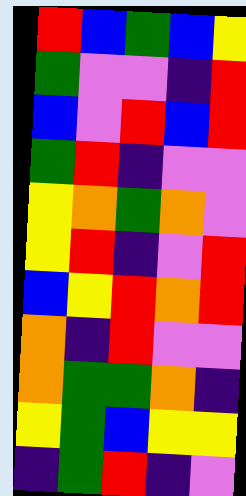[["red", "blue", "green", "blue", "yellow"], ["green", "violet", "violet", "indigo", "red"], ["blue", "violet", "red", "blue", "red"], ["green", "red", "indigo", "violet", "violet"], ["yellow", "orange", "green", "orange", "violet"], ["yellow", "red", "indigo", "violet", "red"], ["blue", "yellow", "red", "orange", "red"], ["orange", "indigo", "red", "violet", "violet"], ["orange", "green", "green", "orange", "indigo"], ["yellow", "green", "blue", "yellow", "yellow"], ["indigo", "green", "red", "indigo", "violet"]]